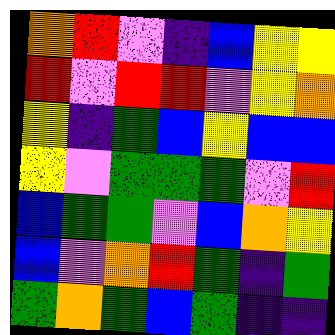[["orange", "red", "violet", "indigo", "blue", "yellow", "yellow"], ["red", "violet", "red", "red", "violet", "yellow", "orange"], ["yellow", "indigo", "green", "blue", "yellow", "blue", "blue"], ["yellow", "violet", "green", "green", "green", "violet", "red"], ["blue", "green", "green", "violet", "blue", "orange", "yellow"], ["blue", "violet", "orange", "red", "green", "indigo", "green"], ["green", "orange", "green", "blue", "green", "indigo", "indigo"]]